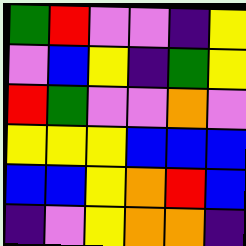[["green", "red", "violet", "violet", "indigo", "yellow"], ["violet", "blue", "yellow", "indigo", "green", "yellow"], ["red", "green", "violet", "violet", "orange", "violet"], ["yellow", "yellow", "yellow", "blue", "blue", "blue"], ["blue", "blue", "yellow", "orange", "red", "blue"], ["indigo", "violet", "yellow", "orange", "orange", "indigo"]]